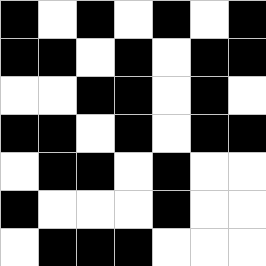[["black", "white", "black", "white", "black", "white", "black"], ["black", "black", "white", "black", "white", "black", "black"], ["white", "white", "black", "black", "white", "black", "white"], ["black", "black", "white", "black", "white", "black", "black"], ["white", "black", "black", "white", "black", "white", "white"], ["black", "white", "white", "white", "black", "white", "white"], ["white", "black", "black", "black", "white", "white", "white"]]